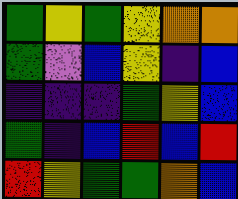[["green", "yellow", "green", "yellow", "orange", "orange"], ["green", "violet", "blue", "yellow", "indigo", "blue"], ["indigo", "indigo", "indigo", "green", "yellow", "blue"], ["green", "indigo", "blue", "red", "blue", "red"], ["red", "yellow", "green", "green", "orange", "blue"]]